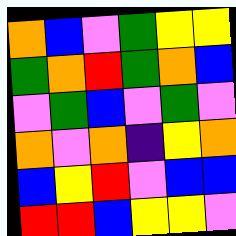[["orange", "blue", "violet", "green", "yellow", "yellow"], ["green", "orange", "red", "green", "orange", "blue"], ["violet", "green", "blue", "violet", "green", "violet"], ["orange", "violet", "orange", "indigo", "yellow", "orange"], ["blue", "yellow", "red", "violet", "blue", "blue"], ["red", "red", "blue", "yellow", "yellow", "violet"]]